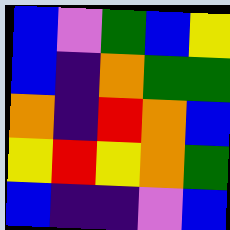[["blue", "violet", "green", "blue", "yellow"], ["blue", "indigo", "orange", "green", "green"], ["orange", "indigo", "red", "orange", "blue"], ["yellow", "red", "yellow", "orange", "green"], ["blue", "indigo", "indigo", "violet", "blue"]]